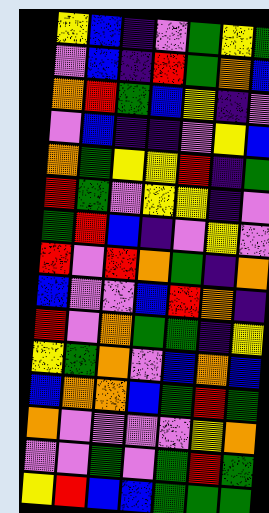[["yellow", "blue", "indigo", "violet", "green", "yellow", "green"], ["violet", "blue", "indigo", "red", "green", "orange", "blue"], ["orange", "red", "green", "blue", "yellow", "indigo", "violet"], ["violet", "blue", "indigo", "indigo", "violet", "yellow", "blue"], ["orange", "green", "yellow", "yellow", "red", "indigo", "green"], ["red", "green", "violet", "yellow", "yellow", "indigo", "violet"], ["green", "red", "blue", "indigo", "violet", "yellow", "violet"], ["red", "violet", "red", "orange", "green", "indigo", "orange"], ["blue", "violet", "violet", "blue", "red", "orange", "indigo"], ["red", "violet", "orange", "green", "green", "indigo", "yellow"], ["yellow", "green", "orange", "violet", "blue", "orange", "blue"], ["blue", "orange", "orange", "blue", "green", "red", "green"], ["orange", "violet", "violet", "violet", "violet", "yellow", "orange"], ["violet", "violet", "green", "violet", "green", "red", "green"], ["yellow", "red", "blue", "blue", "green", "green", "green"]]